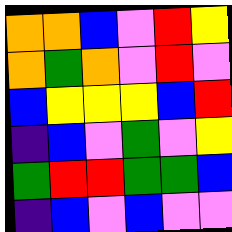[["orange", "orange", "blue", "violet", "red", "yellow"], ["orange", "green", "orange", "violet", "red", "violet"], ["blue", "yellow", "yellow", "yellow", "blue", "red"], ["indigo", "blue", "violet", "green", "violet", "yellow"], ["green", "red", "red", "green", "green", "blue"], ["indigo", "blue", "violet", "blue", "violet", "violet"]]